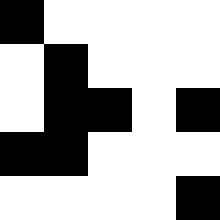[["black", "white", "white", "white", "white"], ["white", "black", "white", "white", "white"], ["white", "black", "black", "white", "black"], ["black", "black", "white", "white", "white"], ["white", "white", "white", "white", "black"]]